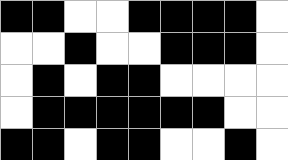[["black", "black", "white", "white", "black", "black", "black", "black", "white"], ["white", "white", "black", "white", "white", "black", "black", "black", "white"], ["white", "black", "white", "black", "black", "white", "white", "white", "white"], ["white", "black", "black", "black", "black", "black", "black", "white", "white"], ["black", "black", "white", "black", "black", "white", "white", "black", "white"]]